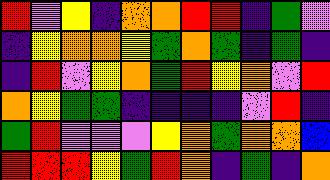[["red", "violet", "yellow", "indigo", "orange", "orange", "red", "red", "indigo", "green", "violet"], ["indigo", "yellow", "orange", "orange", "yellow", "green", "orange", "green", "indigo", "green", "indigo"], ["indigo", "red", "violet", "yellow", "orange", "green", "red", "yellow", "orange", "violet", "red"], ["orange", "yellow", "green", "green", "indigo", "indigo", "indigo", "indigo", "violet", "red", "indigo"], ["green", "red", "violet", "violet", "violet", "yellow", "orange", "green", "orange", "orange", "blue"], ["red", "red", "red", "yellow", "green", "red", "orange", "indigo", "green", "indigo", "orange"]]